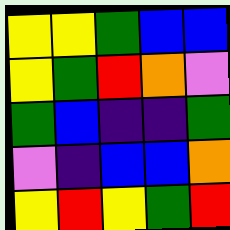[["yellow", "yellow", "green", "blue", "blue"], ["yellow", "green", "red", "orange", "violet"], ["green", "blue", "indigo", "indigo", "green"], ["violet", "indigo", "blue", "blue", "orange"], ["yellow", "red", "yellow", "green", "red"]]